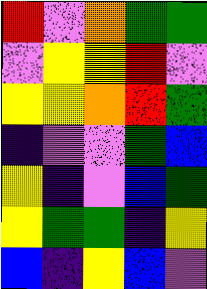[["red", "violet", "orange", "green", "green"], ["violet", "yellow", "yellow", "red", "violet"], ["yellow", "yellow", "orange", "red", "green"], ["indigo", "violet", "violet", "green", "blue"], ["yellow", "indigo", "violet", "blue", "green"], ["yellow", "green", "green", "indigo", "yellow"], ["blue", "indigo", "yellow", "blue", "violet"]]